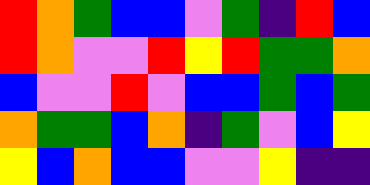[["red", "orange", "green", "blue", "blue", "violet", "green", "indigo", "red", "blue"], ["red", "orange", "violet", "violet", "red", "yellow", "red", "green", "green", "orange"], ["blue", "violet", "violet", "red", "violet", "blue", "blue", "green", "blue", "green"], ["orange", "green", "green", "blue", "orange", "indigo", "green", "violet", "blue", "yellow"], ["yellow", "blue", "orange", "blue", "blue", "violet", "violet", "yellow", "indigo", "indigo"]]